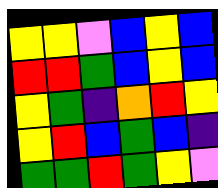[["yellow", "yellow", "violet", "blue", "yellow", "blue"], ["red", "red", "green", "blue", "yellow", "blue"], ["yellow", "green", "indigo", "orange", "red", "yellow"], ["yellow", "red", "blue", "green", "blue", "indigo"], ["green", "green", "red", "green", "yellow", "violet"]]